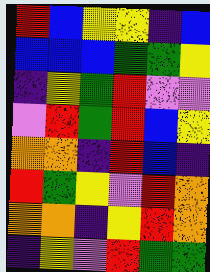[["red", "blue", "yellow", "yellow", "indigo", "blue"], ["blue", "blue", "blue", "green", "green", "yellow"], ["indigo", "yellow", "green", "red", "violet", "violet"], ["violet", "red", "green", "red", "blue", "yellow"], ["orange", "orange", "indigo", "red", "blue", "indigo"], ["red", "green", "yellow", "violet", "red", "orange"], ["orange", "orange", "indigo", "yellow", "red", "orange"], ["indigo", "yellow", "violet", "red", "green", "green"]]